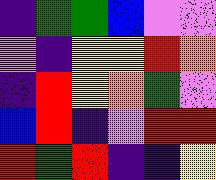[["indigo", "green", "green", "blue", "violet", "violet"], ["violet", "indigo", "yellow", "yellow", "red", "orange"], ["indigo", "red", "yellow", "orange", "green", "violet"], ["blue", "red", "indigo", "violet", "red", "red"], ["red", "green", "red", "indigo", "indigo", "yellow"]]